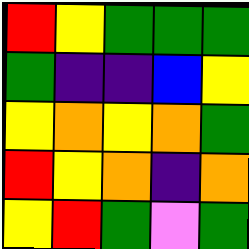[["red", "yellow", "green", "green", "green"], ["green", "indigo", "indigo", "blue", "yellow"], ["yellow", "orange", "yellow", "orange", "green"], ["red", "yellow", "orange", "indigo", "orange"], ["yellow", "red", "green", "violet", "green"]]